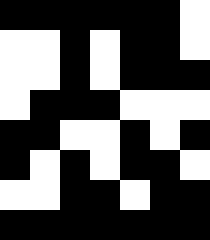[["black", "black", "black", "black", "black", "black", "white"], ["white", "white", "black", "white", "black", "black", "white"], ["white", "white", "black", "white", "black", "black", "black"], ["white", "black", "black", "black", "white", "white", "white"], ["black", "black", "white", "white", "black", "white", "black"], ["black", "white", "black", "white", "black", "black", "white"], ["white", "white", "black", "black", "white", "black", "black"], ["black", "black", "black", "black", "black", "black", "black"]]